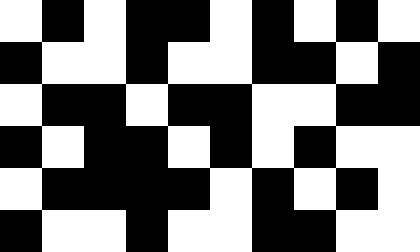[["white", "black", "white", "black", "black", "white", "black", "white", "black", "white"], ["black", "white", "white", "black", "white", "white", "black", "black", "white", "black"], ["white", "black", "black", "white", "black", "black", "white", "white", "black", "black"], ["black", "white", "black", "black", "white", "black", "white", "black", "white", "white"], ["white", "black", "black", "black", "black", "white", "black", "white", "black", "white"], ["black", "white", "white", "black", "white", "white", "black", "black", "white", "white"]]